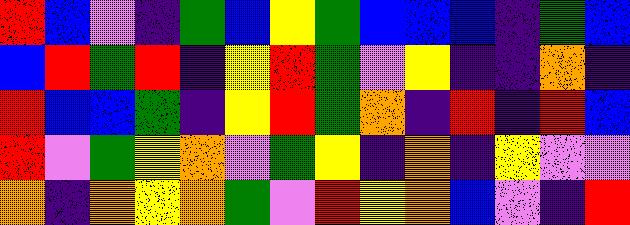[["red", "blue", "violet", "indigo", "green", "blue", "yellow", "green", "blue", "blue", "blue", "indigo", "green", "blue"], ["blue", "red", "green", "red", "indigo", "yellow", "red", "green", "violet", "yellow", "indigo", "indigo", "orange", "indigo"], ["red", "blue", "blue", "green", "indigo", "yellow", "red", "green", "orange", "indigo", "red", "indigo", "red", "blue"], ["red", "violet", "green", "yellow", "orange", "violet", "green", "yellow", "indigo", "orange", "indigo", "yellow", "violet", "violet"], ["orange", "indigo", "orange", "yellow", "orange", "green", "violet", "red", "yellow", "orange", "blue", "violet", "indigo", "red"]]